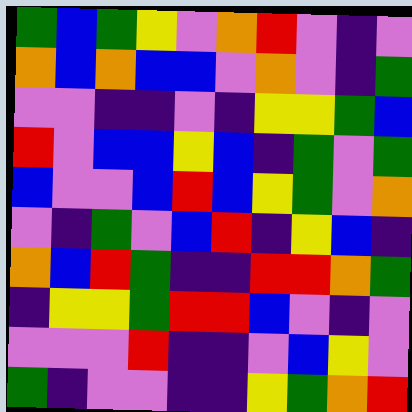[["green", "blue", "green", "yellow", "violet", "orange", "red", "violet", "indigo", "violet"], ["orange", "blue", "orange", "blue", "blue", "violet", "orange", "violet", "indigo", "green"], ["violet", "violet", "indigo", "indigo", "violet", "indigo", "yellow", "yellow", "green", "blue"], ["red", "violet", "blue", "blue", "yellow", "blue", "indigo", "green", "violet", "green"], ["blue", "violet", "violet", "blue", "red", "blue", "yellow", "green", "violet", "orange"], ["violet", "indigo", "green", "violet", "blue", "red", "indigo", "yellow", "blue", "indigo"], ["orange", "blue", "red", "green", "indigo", "indigo", "red", "red", "orange", "green"], ["indigo", "yellow", "yellow", "green", "red", "red", "blue", "violet", "indigo", "violet"], ["violet", "violet", "violet", "red", "indigo", "indigo", "violet", "blue", "yellow", "violet"], ["green", "indigo", "violet", "violet", "indigo", "indigo", "yellow", "green", "orange", "red"]]